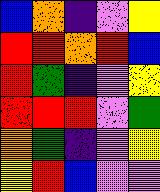[["blue", "orange", "indigo", "violet", "yellow"], ["red", "red", "orange", "red", "blue"], ["red", "green", "indigo", "violet", "yellow"], ["red", "red", "red", "violet", "green"], ["orange", "green", "indigo", "violet", "yellow"], ["yellow", "red", "blue", "violet", "violet"]]